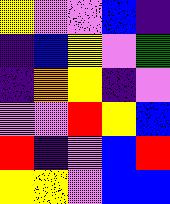[["yellow", "violet", "violet", "blue", "indigo"], ["indigo", "blue", "yellow", "violet", "green"], ["indigo", "orange", "yellow", "indigo", "violet"], ["violet", "violet", "red", "yellow", "blue"], ["red", "indigo", "violet", "blue", "red"], ["yellow", "yellow", "violet", "blue", "blue"]]